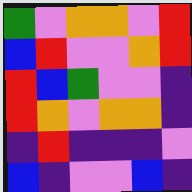[["green", "violet", "orange", "orange", "violet", "red"], ["blue", "red", "violet", "violet", "orange", "red"], ["red", "blue", "green", "violet", "violet", "indigo"], ["red", "orange", "violet", "orange", "orange", "indigo"], ["indigo", "red", "indigo", "indigo", "indigo", "violet"], ["blue", "indigo", "violet", "violet", "blue", "indigo"]]